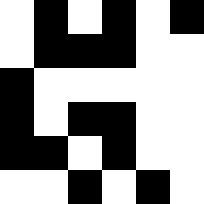[["white", "black", "white", "black", "white", "black"], ["white", "black", "black", "black", "white", "white"], ["black", "white", "white", "white", "white", "white"], ["black", "white", "black", "black", "white", "white"], ["black", "black", "white", "black", "white", "white"], ["white", "white", "black", "white", "black", "white"]]